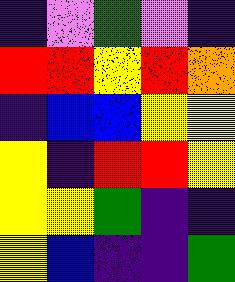[["indigo", "violet", "green", "violet", "indigo"], ["red", "red", "yellow", "red", "orange"], ["indigo", "blue", "blue", "yellow", "yellow"], ["yellow", "indigo", "red", "red", "yellow"], ["yellow", "yellow", "green", "indigo", "indigo"], ["yellow", "blue", "indigo", "indigo", "green"]]